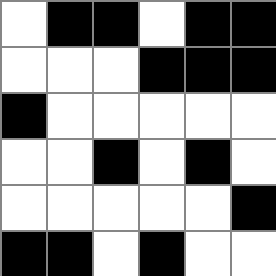[["white", "black", "black", "white", "black", "black"], ["white", "white", "white", "black", "black", "black"], ["black", "white", "white", "white", "white", "white"], ["white", "white", "black", "white", "black", "white"], ["white", "white", "white", "white", "white", "black"], ["black", "black", "white", "black", "white", "white"]]